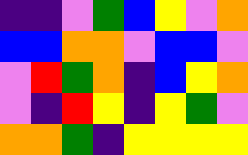[["indigo", "indigo", "violet", "green", "blue", "yellow", "violet", "orange"], ["blue", "blue", "orange", "orange", "violet", "blue", "blue", "violet"], ["violet", "red", "green", "orange", "indigo", "blue", "yellow", "orange"], ["violet", "indigo", "red", "yellow", "indigo", "yellow", "green", "violet"], ["orange", "orange", "green", "indigo", "yellow", "yellow", "yellow", "yellow"]]